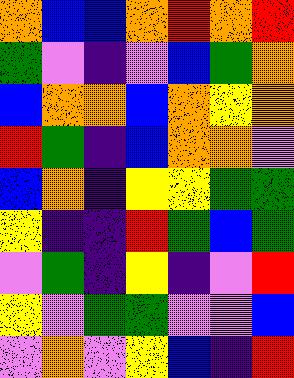[["orange", "blue", "blue", "orange", "red", "orange", "red"], ["green", "violet", "indigo", "violet", "blue", "green", "orange"], ["blue", "orange", "orange", "blue", "orange", "yellow", "orange"], ["red", "green", "indigo", "blue", "orange", "orange", "violet"], ["blue", "orange", "indigo", "yellow", "yellow", "green", "green"], ["yellow", "indigo", "indigo", "red", "green", "blue", "green"], ["violet", "green", "indigo", "yellow", "indigo", "violet", "red"], ["yellow", "violet", "green", "green", "violet", "violet", "blue"], ["violet", "orange", "violet", "yellow", "blue", "indigo", "red"]]